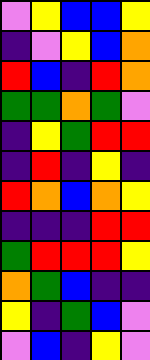[["violet", "yellow", "blue", "blue", "yellow"], ["indigo", "violet", "yellow", "blue", "orange"], ["red", "blue", "indigo", "red", "orange"], ["green", "green", "orange", "green", "violet"], ["indigo", "yellow", "green", "red", "red"], ["indigo", "red", "indigo", "yellow", "indigo"], ["red", "orange", "blue", "orange", "yellow"], ["indigo", "indigo", "indigo", "red", "red"], ["green", "red", "red", "red", "yellow"], ["orange", "green", "blue", "indigo", "indigo"], ["yellow", "indigo", "green", "blue", "violet"], ["violet", "blue", "indigo", "yellow", "violet"]]